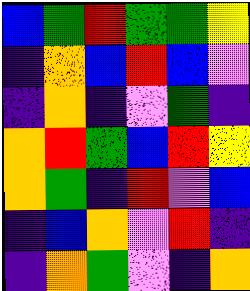[["blue", "green", "red", "green", "green", "yellow"], ["indigo", "orange", "blue", "red", "blue", "violet"], ["indigo", "orange", "indigo", "violet", "green", "indigo"], ["orange", "red", "green", "blue", "red", "yellow"], ["orange", "green", "indigo", "red", "violet", "blue"], ["indigo", "blue", "orange", "violet", "red", "indigo"], ["indigo", "orange", "green", "violet", "indigo", "orange"]]